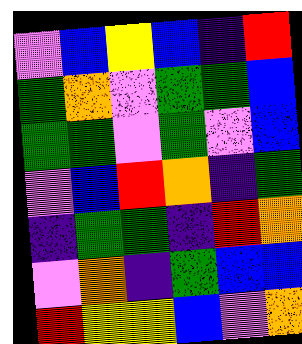[["violet", "blue", "yellow", "blue", "indigo", "red"], ["green", "orange", "violet", "green", "green", "blue"], ["green", "green", "violet", "green", "violet", "blue"], ["violet", "blue", "red", "orange", "indigo", "green"], ["indigo", "green", "green", "indigo", "red", "orange"], ["violet", "orange", "indigo", "green", "blue", "blue"], ["red", "yellow", "yellow", "blue", "violet", "orange"]]